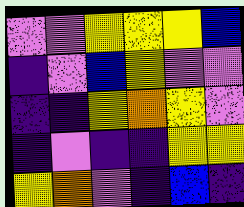[["violet", "violet", "yellow", "yellow", "yellow", "blue"], ["indigo", "violet", "blue", "yellow", "violet", "violet"], ["indigo", "indigo", "yellow", "orange", "yellow", "violet"], ["indigo", "violet", "indigo", "indigo", "yellow", "yellow"], ["yellow", "orange", "violet", "indigo", "blue", "indigo"]]